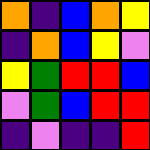[["orange", "indigo", "blue", "orange", "yellow"], ["indigo", "orange", "blue", "yellow", "violet"], ["yellow", "green", "red", "red", "blue"], ["violet", "green", "blue", "red", "red"], ["indigo", "violet", "indigo", "indigo", "red"]]